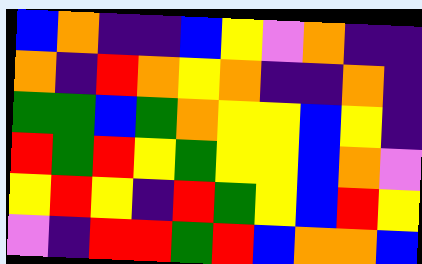[["blue", "orange", "indigo", "indigo", "blue", "yellow", "violet", "orange", "indigo", "indigo"], ["orange", "indigo", "red", "orange", "yellow", "orange", "indigo", "indigo", "orange", "indigo"], ["green", "green", "blue", "green", "orange", "yellow", "yellow", "blue", "yellow", "indigo"], ["red", "green", "red", "yellow", "green", "yellow", "yellow", "blue", "orange", "violet"], ["yellow", "red", "yellow", "indigo", "red", "green", "yellow", "blue", "red", "yellow"], ["violet", "indigo", "red", "red", "green", "red", "blue", "orange", "orange", "blue"]]